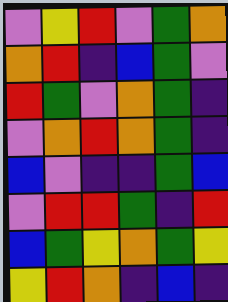[["violet", "yellow", "red", "violet", "green", "orange"], ["orange", "red", "indigo", "blue", "green", "violet"], ["red", "green", "violet", "orange", "green", "indigo"], ["violet", "orange", "red", "orange", "green", "indigo"], ["blue", "violet", "indigo", "indigo", "green", "blue"], ["violet", "red", "red", "green", "indigo", "red"], ["blue", "green", "yellow", "orange", "green", "yellow"], ["yellow", "red", "orange", "indigo", "blue", "indigo"]]